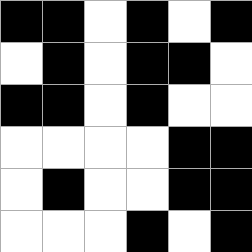[["black", "black", "white", "black", "white", "black"], ["white", "black", "white", "black", "black", "white"], ["black", "black", "white", "black", "white", "white"], ["white", "white", "white", "white", "black", "black"], ["white", "black", "white", "white", "black", "black"], ["white", "white", "white", "black", "white", "black"]]